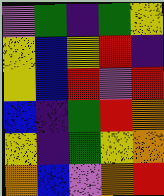[["violet", "green", "indigo", "green", "yellow"], ["yellow", "blue", "yellow", "red", "indigo"], ["yellow", "blue", "red", "violet", "red"], ["blue", "indigo", "green", "red", "orange"], ["yellow", "indigo", "green", "yellow", "orange"], ["orange", "blue", "violet", "orange", "red"]]